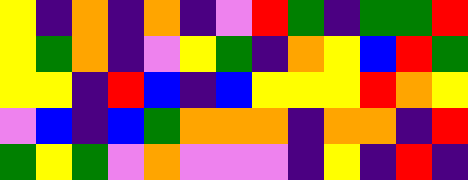[["yellow", "indigo", "orange", "indigo", "orange", "indigo", "violet", "red", "green", "indigo", "green", "green", "red"], ["yellow", "green", "orange", "indigo", "violet", "yellow", "green", "indigo", "orange", "yellow", "blue", "red", "green"], ["yellow", "yellow", "indigo", "red", "blue", "indigo", "blue", "yellow", "yellow", "yellow", "red", "orange", "yellow"], ["violet", "blue", "indigo", "blue", "green", "orange", "orange", "orange", "indigo", "orange", "orange", "indigo", "red"], ["green", "yellow", "green", "violet", "orange", "violet", "violet", "violet", "indigo", "yellow", "indigo", "red", "indigo"]]